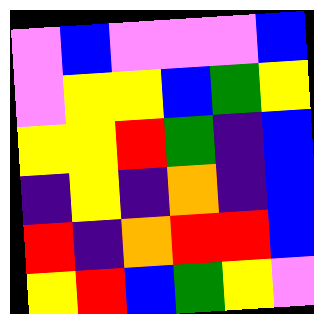[["violet", "blue", "violet", "violet", "violet", "blue"], ["violet", "yellow", "yellow", "blue", "green", "yellow"], ["yellow", "yellow", "red", "green", "indigo", "blue"], ["indigo", "yellow", "indigo", "orange", "indigo", "blue"], ["red", "indigo", "orange", "red", "red", "blue"], ["yellow", "red", "blue", "green", "yellow", "violet"]]